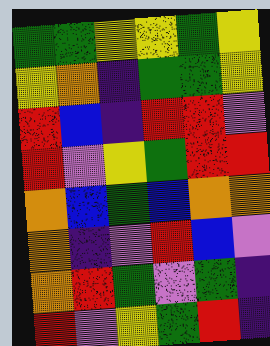[["green", "green", "yellow", "yellow", "green", "yellow"], ["yellow", "orange", "indigo", "green", "green", "yellow"], ["red", "blue", "indigo", "red", "red", "violet"], ["red", "violet", "yellow", "green", "red", "red"], ["orange", "blue", "green", "blue", "orange", "orange"], ["orange", "indigo", "violet", "red", "blue", "violet"], ["orange", "red", "green", "violet", "green", "indigo"], ["red", "violet", "yellow", "green", "red", "indigo"]]